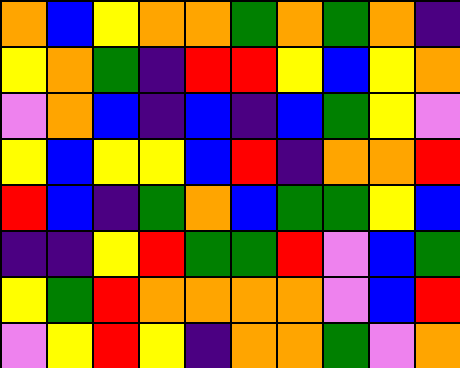[["orange", "blue", "yellow", "orange", "orange", "green", "orange", "green", "orange", "indigo"], ["yellow", "orange", "green", "indigo", "red", "red", "yellow", "blue", "yellow", "orange"], ["violet", "orange", "blue", "indigo", "blue", "indigo", "blue", "green", "yellow", "violet"], ["yellow", "blue", "yellow", "yellow", "blue", "red", "indigo", "orange", "orange", "red"], ["red", "blue", "indigo", "green", "orange", "blue", "green", "green", "yellow", "blue"], ["indigo", "indigo", "yellow", "red", "green", "green", "red", "violet", "blue", "green"], ["yellow", "green", "red", "orange", "orange", "orange", "orange", "violet", "blue", "red"], ["violet", "yellow", "red", "yellow", "indigo", "orange", "orange", "green", "violet", "orange"]]